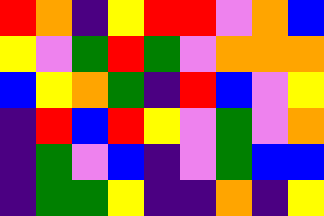[["red", "orange", "indigo", "yellow", "red", "red", "violet", "orange", "blue"], ["yellow", "violet", "green", "red", "green", "violet", "orange", "orange", "orange"], ["blue", "yellow", "orange", "green", "indigo", "red", "blue", "violet", "yellow"], ["indigo", "red", "blue", "red", "yellow", "violet", "green", "violet", "orange"], ["indigo", "green", "violet", "blue", "indigo", "violet", "green", "blue", "blue"], ["indigo", "green", "green", "yellow", "indigo", "indigo", "orange", "indigo", "yellow"]]